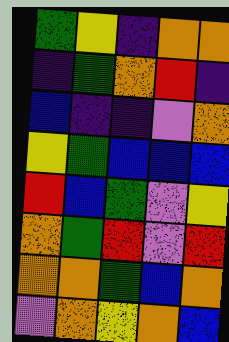[["green", "yellow", "indigo", "orange", "orange"], ["indigo", "green", "orange", "red", "indigo"], ["blue", "indigo", "indigo", "violet", "orange"], ["yellow", "green", "blue", "blue", "blue"], ["red", "blue", "green", "violet", "yellow"], ["orange", "green", "red", "violet", "red"], ["orange", "orange", "green", "blue", "orange"], ["violet", "orange", "yellow", "orange", "blue"]]